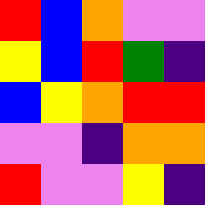[["red", "blue", "orange", "violet", "violet"], ["yellow", "blue", "red", "green", "indigo"], ["blue", "yellow", "orange", "red", "red"], ["violet", "violet", "indigo", "orange", "orange"], ["red", "violet", "violet", "yellow", "indigo"]]